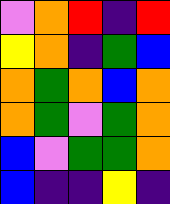[["violet", "orange", "red", "indigo", "red"], ["yellow", "orange", "indigo", "green", "blue"], ["orange", "green", "orange", "blue", "orange"], ["orange", "green", "violet", "green", "orange"], ["blue", "violet", "green", "green", "orange"], ["blue", "indigo", "indigo", "yellow", "indigo"]]